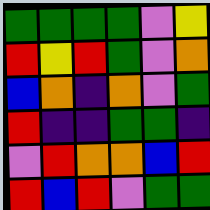[["green", "green", "green", "green", "violet", "yellow"], ["red", "yellow", "red", "green", "violet", "orange"], ["blue", "orange", "indigo", "orange", "violet", "green"], ["red", "indigo", "indigo", "green", "green", "indigo"], ["violet", "red", "orange", "orange", "blue", "red"], ["red", "blue", "red", "violet", "green", "green"]]